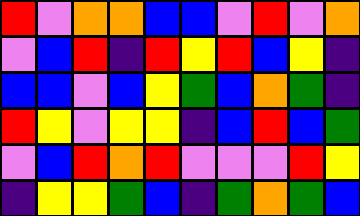[["red", "violet", "orange", "orange", "blue", "blue", "violet", "red", "violet", "orange"], ["violet", "blue", "red", "indigo", "red", "yellow", "red", "blue", "yellow", "indigo"], ["blue", "blue", "violet", "blue", "yellow", "green", "blue", "orange", "green", "indigo"], ["red", "yellow", "violet", "yellow", "yellow", "indigo", "blue", "red", "blue", "green"], ["violet", "blue", "red", "orange", "red", "violet", "violet", "violet", "red", "yellow"], ["indigo", "yellow", "yellow", "green", "blue", "indigo", "green", "orange", "green", "blue"]]